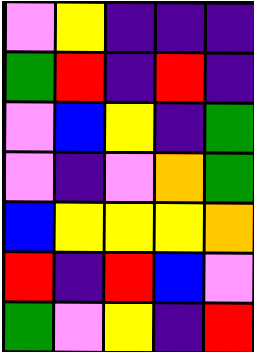[["violet", "yellow", "indigo", "indigo", "indigo"], ["green", "red", "indigo", "red", "indigo"], ["violet", "blue", "yellow", "indigo", "green"], ["violet", "indigo", "violet", "orange", "green"], ["blue", "yellow", "yellow", "yellow", "orange"], ["red", "indigo", "red", "blue", "violet"], ["green", "violet", "yellow", "indigo", "red"]]